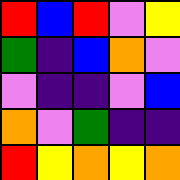[["red", "blue", "red", "violet", "yellow"], ["green", "indigo", "blue", "orange", "violet"], ["violet", "indigo", "indigo", "violet", "blue"], ["orange", "violet", "green", "indigo", "indigo"], ["red", "yellow", "orange", "yellow", "orange"]]